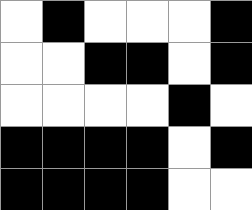[["white", "black", "white", "white", "white", "black"], ["white", "white", "black", "black", "white", "black"], ["white", "white", "white", "white", "black", "white"], ["black", "black", "black", "black", "white", "black"], ["black", "black", "black", "black", "white", "white"]]